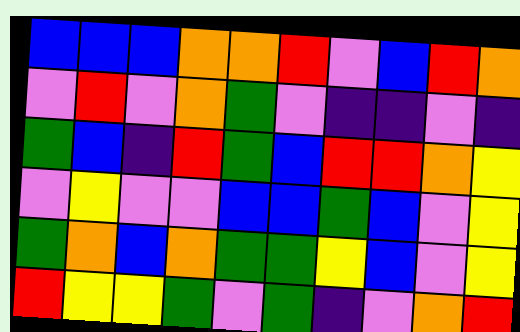[["blue", "blue", "blue", "orange", "orange", "red", "violet", "blue", "red", "orange"], ["violet", "red", "violet", "orange", "green", "violet", "indigo", "indigo", "violet", "indigo"], ["green", "blue", "indigo", "red", "green", "blue", "red", "red", "orange", "yellow"], ["violet", "yellow", "violet", "violet", "blue", "blue", "green", "blue", "violet", "yellow"], ["green", "orange", "blue", "orange", "green", "green", "yellow", "blue", "violet", "yellow"], ["red", "yellow", "yellow", "green", "violet", "green", "indigo", "violet", "orange", "red"]]